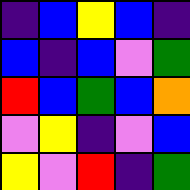[["indigo", "blue", "yellow", "blue", "indigo"], ["blue", "indigo", "blue", "violet", "green"], ["red", "blue", "green", "blue", "orange"], ["violet", "yellow", "indigo", "violet", "blue"], ["yellow", "violet", "red", "indigo", "green"]]